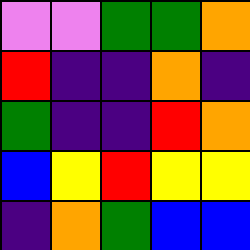[["violet", "violet", "green", "green", "orange"], ["red", "indigo", "indigo", "orange", "indigo"], ["green", "indigo", "indigo", "red", "orange"], ["blue", "yellow", "red", "yellow", "yellow"], ["indigo", "orange", "green", "blue", "blue"]]